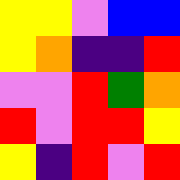[["yellow", "yellow", "violet", "blue", "blue"], ["yellow", "orange", "indigo", "indigo", "red"], ["violet", "violet", "red", "green", "orange"], ["red", "violet", "red", "red", "yellow"], ["yellow", "indigo", "red", "violet", "red"]]